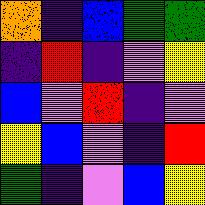[["orange", "indigo", "blue", "green", "green"], ["indigo", "red", "indigo", "violet", "yellow"], ["blue", "violet", "red", "indigo", "violet"], ["yellow", "blue", "violet", "indigo", "red"], ["green", "indigo", "violet", "blue", "yellow"]]